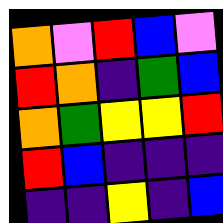[["orange", "violet", "red", "blue", "violet"], ["red", "orange", "indigo", "green", "blue"], ["orange", "green", "yellow", "yellow", "red"], ["red", "blue", "indigo", "indigo", "indigo"], ["indigo", "indigo", "yellow", "indigo", "blue"]]